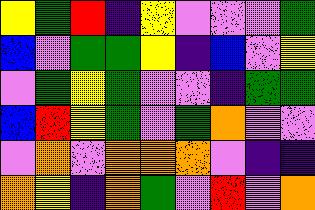[["yellow", "green", "red", "indigo", "yellow", "violet", "violet", "violet", "green"], ["blue", "violet", "green", "green", "yellow", "indigo", "blue", "violet", "yellow"], ["violet", "green", "yellow", "green", "violet", "violet", "indigo", "green", "green"], ["blue", "red", "yellow", "green", "violet", "green", "orange", "violet", "violet"], ["violet", "orange", "violet", "orange", "orange", "orange", "violet", "indigo", "indigo"], ["orange", "yellow", "indigo", "orange", "green", "violet", "red", "violet", "orange"]]